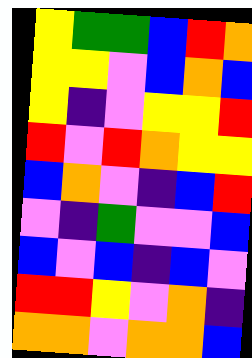[["yellow", "green", "green", "blue", "red", "orange"], ["yellow", "yellow", "violet", "blue", "orange", "blue"], ["yellow", "indigo", "violet", "yellow", "yellow", "red"], ["red", "violet", "red", "orange", "yellow", "yellow"], ["blue", "orange", "violet", "indigo", "blue", "red"], ["violet", "indigo", "green", "violet", "violet", "blue"], ["blue", "violet", "blue", "indigo", "blue", "violet"], ["red", "red", "yellow", "violet", "orange", "indigo"], ["orange", "orange", "violet", "orange", "orange", "blue"]]